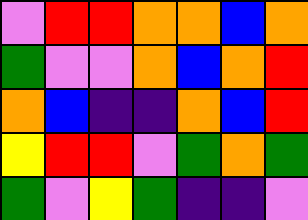[["violet", "red", "red", "orange", "orange", "blue", "orange"], ["green", "violet", "violet", "orange", "blue", "orange", "red"], ["orange", "blue", "indigo", "indigo", "orange", "blue", "red"], ["yellow", "red", "red", "violet", "green", "orange", "green"], ["green", "violet", "yellow", "green", "indigo", "indigo", "violet"]]